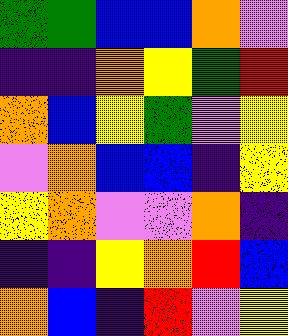[["green", "green", "blue", "blue", "orange", "violet"], ["indigo", "indigo", "orange", "yellow", "green", "red"], ["orange", "blue", "yellow", "green", "violet", "yellow"], ["violet", "orange", "blue", "blue", "indigo", "yellow"], ["yellow", "orange", "violet", "violet", "orange", "indigo"], ["indigo", "indigo", "yellow", "orange", "red", "blue"], ["orange", "blue", "indigo", "red", "violet", "yellow"]]